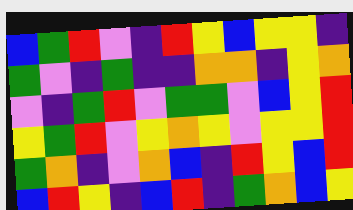[["blue", "green", "red", "violet", "indigo", "red", "yellow", "blue", "yellow", "yellow", "indigo"], ["green", "violet", "indigo", "green", "indigo", "indigo", "orange", "orange", "indigo", "yellow", "orange"], ["violet", "indigo", "green", "red", "violet", "green", "green", "violet", "blue", "yellow", "red"], ["yellow", "green", "red", "violet", "yellow", "orange", "yellow", "violet", "yellow", "yellow", "red"], ["green", "orange", "indigo", "violet", "orange", "blue", "indigo", "red", "yellow", "blue", "red"], ["blue", "red", "yellow", "indigo", "blue", "red", "indigo", "green", "orange", "blue", "yellow"]]